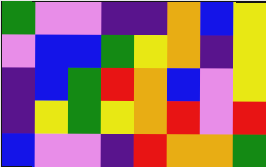[["green", "violet", "violet", "indigo", "indigo", "orange", "blue", "yellow"], ["violet", "blue", "blue", "green", "yellow", "orange", "indigo", "yellow"], ["indigo", "blue", "green", "red", "orange", "blue", "violet", "yellow"], ["indigo", "yellow", "green", "yellow", "orange", "red", "violet", "red"], ["blue", "violet", "violet", "indigo", "red", "orange", "orange", "green"]]